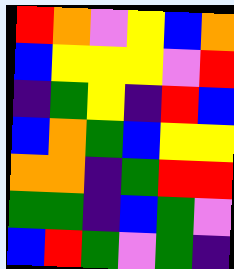[["red", "orange", "violet", "yellow", "blue", "orange"], ["blue", "yellow", "yellow", "yellow", "violet", "red"], ["indigo", "green", "yellow", "indigo", "red", "blue"], ["blue", "orange", "green", "blue", "yellow", "yellow"], ["orange", "orange", "indigo", "green", "red", "red"], ["green", "green", "indigo", "blue", "green", "violet"], ["blue", "red", "green", "violet", "green", "indigo"]]